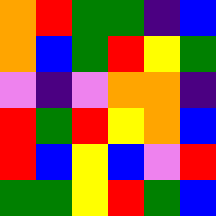[["orange", "red", "green", "green", "indigo", "blue"], ["orange", "blue", "green", "red", "yellow", "green"], ["violet", "indigo", "violet", "orange", "orange", "indigo"], ["red", "green", "red", "yellow", "orange", "blue"], ["red", "blue", "yellow", "blue", "violet", "red"], ["green", "green", "yellow", "red", "green", "blue"]]